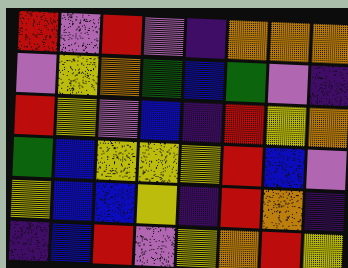[["red", "violet", "red", "violet", "indigo", "orange", "orange", "orange"], ["violet", "yellow", "orange", "green", "blue", "green", "violet", "indigo"], ["red", "yellow", "violet", "blue", "indigo", "red", "yellow", "orange"], ["green", "blue", "yellow", "yellow", "yellow", "red", "blue", "violet"], ["yellow", "blue", "blue", "yellow", "indigo", "red", "orange", "indigo"], ["indigo", "blue", "red", "violet", "yellow", "orange", "red", "yellow"]]